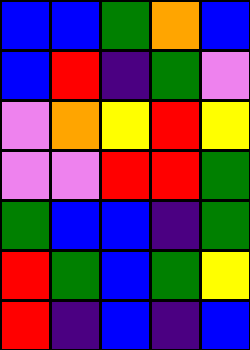[["blue", "blue", "green", "orange", "blue"], ["blue", "red", "indigo", "green", "violet"], ["violet", "orange", "yellow", "red", "yellow"], ["violet", "violet", "red", "red", "green"], ["green", "blue", "blue", "indigo", "green"], ["red", "green", "blue", "green", "yellow"], ["red", "indigo", "blue", "indigo", "blue"]]